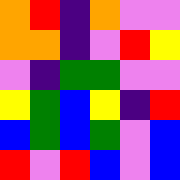[["orange", "red", "indigo", "orange", "violet", "violet"], ["orange", "orange", "indigo", "violet", "red", "yellow"], ["violet", "indigo", "green", "green", "violet", "violet"], ["yellow", "green", "blue", "yellow", "indigo", "red"], ["blue", "green", "blue", "green", "violet", "blue"], ["red", "violet", "red", "blue", "violet", "blue"]]